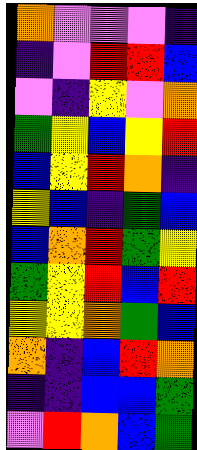[["orange", "violet", "violet", "violet", "indigo"], ["indigo", "violet", "red", "red", "blue"], ["violet", "indigo", "yellow", "violet", "orange"], ["green", "yellow", "blue", "yellow", "red"], ["blue", "yellow", "red", "orange", "indigo"], ["yellow", "blue", "indigo", "green", "blue"], ["blue", "orange", "red", "green", "yellow"], ["green", "yellow", "red", "blue", "red"], ["yellow", "yellow", "orange", "green", "blue"], ["orange", "indigo", "blue", "red", "orange"], ["indigo", "indigo", "blue", "blue", "green"], ["violet", "red", "orange", "blue", "green"]]